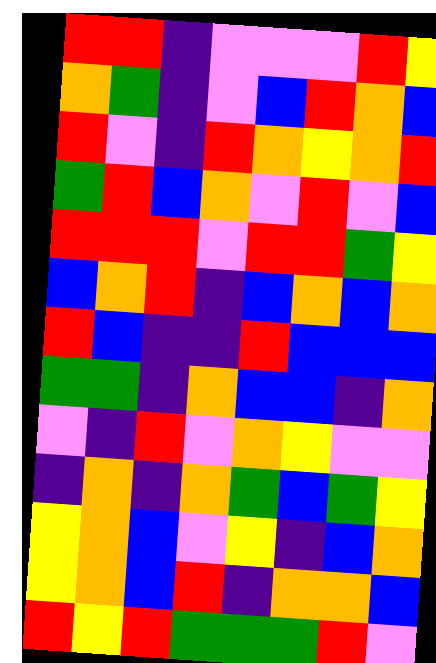[["red", "red", "indigo", "violet", "violet", "violet", "red", "yellow"], ["orange", "green", "indigo", "violet", "blue", "red", "orange", "blue"], ["red", "violet", "indigo", "red", "orange", "yellow", "orange", "red"], ["green", "red", "blue", "orange", "violet", "red", "violet", "blue"], ["red", "red", "red", "violet", "red", "red", "green", "yellow"], ["blue", "orange", "red", "indigo", "blue", "orange", "blue", "orange"], ["red", "blue", "indigo", "indigo", "red", "blue", "blue", "blue"], ["green", "green", "indigo", "orange", "blue", "blue", "indigo", "orange"], ["violet", "indigo", "red", "violet", "orange", "yellow", "violet", "violet"], ["indigo", "orange", "indigo", "orange", "green", "blue", "green", "yellow"], ["yellow", "orange", "blue", "violet", "yellow", "indigo", "blue", "orange"], ["yellow", "orange", "blue", "red", "indigo", "orange", "orange", "blue"], ["red", "yellow", "red", "green", "green", "green", "red", "violet"]]